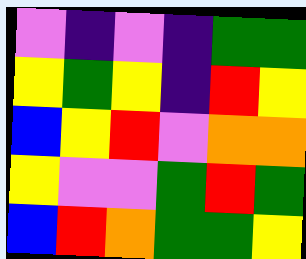[["violet", "indigo", "violet", "indigo", "green", "green"], ["yellow", "green", "yellow", "indigo", "red", "yellow"], ["blue", "yellow", "red", "violet", "orange", "orange"], ["yellow", "violet", "violet", "green", "red", "green"], ["blue", "red", "orange", "green", "green", "yellow"]]